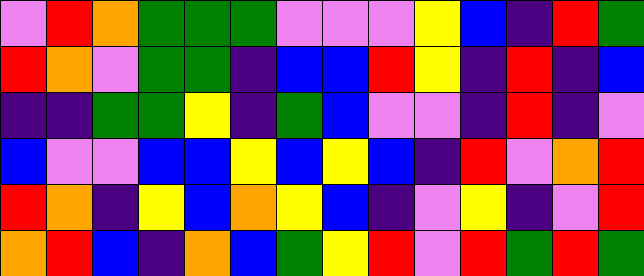[["violet", "red", "orange", "green", "green", "green", "violet", "violet", "violet", "yellow", "blue", "indigo", "red", "green"], ["red", "orange", "violet", "green", "green", "indigo", "blue", "blue", "red", "yellow", "indigo", "red", "indigo", "blue"], ["indigo", "indigo", "green", "green", "yellow", "indigo", "green", "blue", "violet", "violet", "indigo", "red", "indigo", "violet"], ["blue", "violet", "violet", "blue", "blue", "yellow", "blue", "yellow", "blue", "indigo", "red", "violet", "orange", "red"], ["red", "orange", "indigo", "yellow", "blue", "orange", "yellow", "blue", "indigo", "violet", "yellow", "indigo", "violet", "red"], ["orange", "red", "blue", "indigo", "orange", "blue", "green", "yellow", "red", "violet", "red", "green", "red", "green"]]